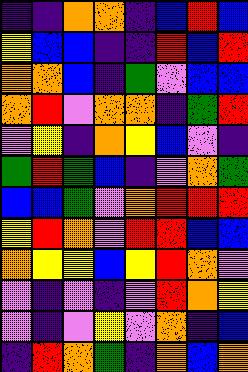[["indigo", "indigo", "orange", "orange", "indigo", "blue", "red", "blue"], ["yellow", "blue", "blue", "indigo", "indigo", "red", "blue", "red"], ["orange", "orange", "blue", "indigo", "green", "violet", "blue", "blue"], ["orange", "red", "violet", "orange", "orange", "indigo", "green", "red"], ["violet", "yellow", "indigo", "orange", "yellow", "blue", "violet", "indigo"], ["green", "red", "green", "blue", "indigo", "violet", "orange", "green"], ["blue", "blue", "green", "violet", "orange", "red", "red", "red"], ["yellow", "red", "orange", "violet", "red", "red", "blue", "blue"], ["orange", "yellow", "yellow", "blue", "yellow", "red", "orange", "violet"], ["violet", "indigo", "violet", "indigo", "violet", "red", "orange", "yellow"], ["violet", "indigo", "violet", "yellow", "violet", "orange", "indigo", "blue"], ["indigo", "red", "orange", "green", "indigo", "orange", "blue", "orange"]]